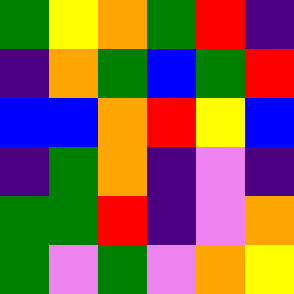[["green", "yellow", "orange", "green", "red", "indigo"], ["indigo", "orange", "green", "blue", "green", "red"], ["blue", "blue", "orange", "red", "yellow", "blue"], ["indigo", "green", "orange", "indigo", "violet", "indigo"], ["green", "green", "red", "indigo", "violet", "orange"], ["green", "violet", "green", "violet", "orange", "yellow"]]